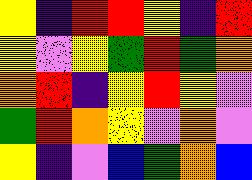[["yellow", "indigo", "red", "red", "yellow", "indigo", "red"], ["yellow", "violet", "yellow", "green", "red", "green", "orange"], ["orange", "red", "indigo", "yellow", "red", "yellow", "violet"], ["green", "red", "orange", "yellow", "violet", "orange", "violet"], ["yellow", "indigo", "violet", "blue", "green", "orange", "blue"]]